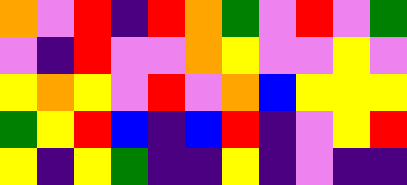[["orange", "violet", "red", "indigo", "red", "orange", "green", "violet", "red", "violet", "green"], ["violet", "indigo", "red", "violet", "violet", "orange", "yellow", "violet", "violet", "yellow", "violet"], ["yellow", "orange", "yellow", "violet", "red", "violet", "orange", "blue", "yellow", "yellow", "yellow"], ["green", "yellow", "red", "blue", "indigo", "blue", "red", "indigo", "violet", "yellow", "red"], ["yellow", "indigo", "yellow", "green", "indigo", "indigo", "yellow", "indigo", "violet", "indigo", "indigo"]]